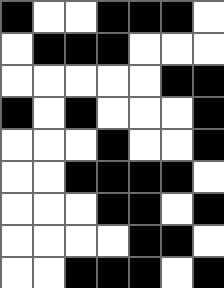[["black", "white", "white", "black", "black", "black", "white"], ["white", "black", "black", "black", "white", "white", "white"], ["white", "white", "white", "white", "white", "black", "black"], ["black", "white", "black", "white", "white", "white", "black"], ["white", "white", "white", "black", "white", "white", "black"], ["white", "white", "black", "black", "black", "black", "white"], ["white", "white", "white", "black", "black", "white", "black"], ["white", "white", "white", "white", "black", "black", "white"], ["white", "white", "black", "black", "black", "white", "black"]]